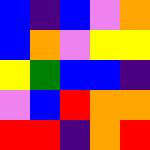[["blue", "indigo", "blue", "violet", "orange"], ["blue", "orange", "violet", "yellow", "yellow"], ["yellow", "green", "blue", "blue", "indigo"], ["violet", "blue", "red", "orange", "orange"], ["red", "red", "indigo", "orange", "red"]]